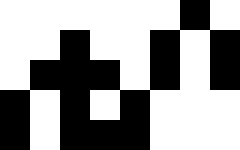[["white", "white", "white", "white", "white", "white", "black", "white"], ["white", "white", "black", "white", "white", "black", "white", "black"], ["white", "black", "black", "black", "white", "black", "white", "black"], ["black", "white", "black", "white", "black", "white", "white", "white"], ["black", "white", "black", "black", "black", "white", "white", "white"]]